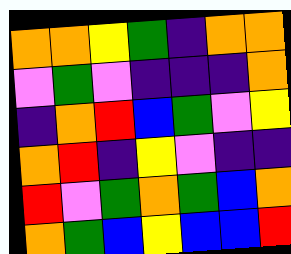[["orange", "orange", "yellow", "green", "indigo", "orange", "orange"], ["violet", "green", "violet", "indigo", "indigo", "indigo", "orange"], ["indigo", "orange", "red", "blue", "green", "violet", "yellow"], ["orange", "red", "indigo", "yellow", "violet", "indigo", "indigo"], ["red", "violet", "green", "orange", "green", "blue", "orange"], ["orange", "green", "blue", "yellow", "blue", "blue", "red"]]